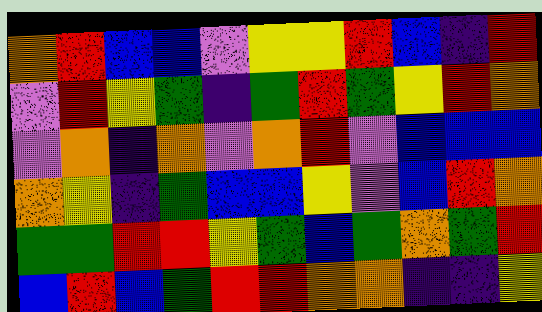[["orange", "red", "blue", "blue", "violet", "yellow", "yellow", "red", "blue", "indigo", "red"], ["violet", "red", "yellow", "green", "indigo", "green", "red", "green", "yellow", "red", "orange"], ["violet", "orange", "indigo", "orange", "violet", "orange", "red", "violet", "blue", "blue", "blue"], ["orange", "yellow", "indigo", "green", "blue", "blue", "yellow", "violet", "blue", "red", "orange"], ["green", "green", "red", "red", "yellow", "green", "blue", "green", "orange", "green", "red"], ["blue", "red", "blue", "green", "red", "red", "orange", "orange", "indigo", "indigo", "yellow"]]